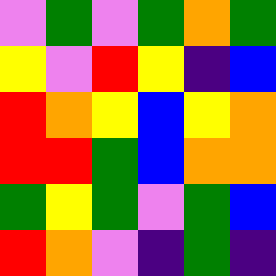[["violet", "green", "violet", "green", "orange", "green"], ["yellow", "violet", "red", "yellow", "indigo", "blue"], ["red", "orange", "yellow", "blue", "yellow", "orange"], ["red", "red", "green", "blue", "orange", "orange"], ["green", "yellow", "green", "violet", "green", "blue"], ["red", "orange", "violet", "indigo", "green", "indigo"]]